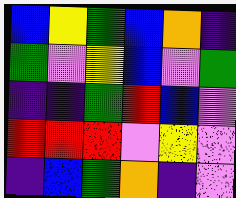[["blue", "yellow", "green", "blue", "orange", "indigo"], ["green", "violet", "yellow", "blue", "violet", "green"], ["indigo", "indigo", "green", "red", "blue", "violet"], ["red", "red", "red", "violet", "yellow", "violet"], ["indigo", "blue", "green", "orange", "indigo", "violet"]]